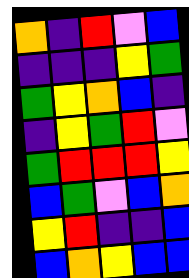[["orange", "indigo", "red", "violet", "blue"], ["indigo", "indigo", "indigo", "yellow", "green"], ["green", "yellow", "orange", "blue", "indigo"], ["indigo", "yellow", "green", "red", "violet"], ["green", "red", "red", "red", "yellow"], ["blue", "green", "violet", "blue", "orange"], ["yellow", "red", "indigo", "indigo", "blue"], ["blue", "orange", "yellow", "blue", "blue"]]